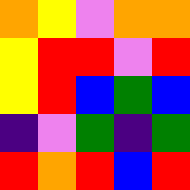[["orange", "yellow", "violet", "orange", "orange"], ["yellow", "red", "red", "violet", "red"], ["yellow", "red", "blue", "green", "blue"], ["indigo", "violet", "green", "indigo", "green"], ["red", "orange", "red", "blue", "red"]]